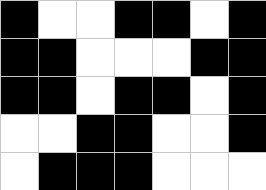[["black", "white", "white", "black", "black", "white", "black"], ["black", "black", "white", "white", "white", "black", "black"], ["black", "black", "white", "black", "black", "white", "black"], ["white", "white", "black", "black", "white", "white", "black"], ["white", "black", "black", "black", "white", "white", "white"]]